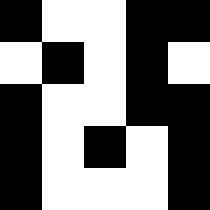[["black", "white", "white", "black", "black"], ["white", "black", "white", "black", "white"], ["black", "white", "white", "black", "black"], ["black", "white", "black", "white", "black"], ["black", "white", "white", "white", "black"]]